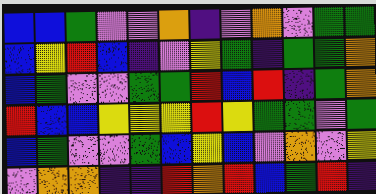[["blue", "blue", "green", "violet", "violet", "orange", "indigo", "violet", "orange", "violet", "green", "green"], ["blue", "yellow", "red", "blue", "indigo", "violet", "yellow", "green", "indigo", "green", "green", "orange"], ["blue", "green", "violet", "violet", "green", "green", "red", "blue", "red", "indigo", "green", "orange"], ["red", "blue", "blue", "yellow", "yellow", "yellow", "red", "yellow", "green", "green", "violet", "green"], ["blue", "green", "violet", "violet", "green", "blue", "yellow", "blue", "violet", "orange", "violet", "yellow"], ["violet", "orange", "orange", "indigo", "indigo", "red", "orange", "red", "blue", "green", "red", "indigo"]]